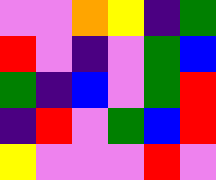[["violet", "violet", "orange", "yellow", "indigo", "green"], ["red", "violet", "indigo", "violet", "green", "blue"], ["green", "indigo", "blue", "violet", "green", "red"], ["indigo", "red", "violet", "green", "blue", "red"], ["yellow", "violet", "violet", "violet", "red", "violet"]]